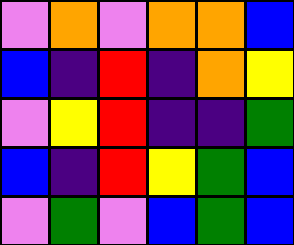[["violet", "orange", "violet", "orange", "orange", "blue"], ["blue", "indigo", "red", "indigo", "orange", "yellow"], ["violet", "yellow", "red", "indigo", "indigo", "green"], ["blue", "indigo", "red", "yellow", "green", "blue"], ["violet", "green", "violet", "blue", "green", "blue"]]